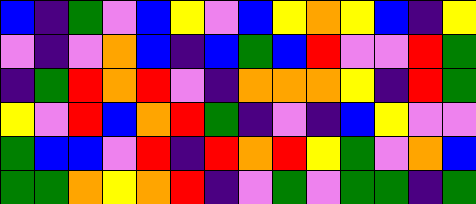[["blue", "indigo", "green", "violet", "blue", "yellow", "violet", "blue", "yellow", "orange", "yellow", "blue", "indigo", "yellow"], ["violet", "indigo", "violet", "orange", "blue", "indigo", "blue", "green", "blue", "red", "violet", "violet", "red", "green"], ["indigo", "green", "red", "orange", "red", "violet", "indigo", "orange", "orange", "orange", "yellow", "indigo", "red", "green"], ["yellow", "violet", "red", "blue", "orange", "red", "green", "indigo", "violet", "indigo", "blue", "yellow", "violet", "violet"], ["green", "blue", "blue", "violet", "red", "indigo", "red", "orange", "red", "yellow", "green", "violet", "orange", "blue"], ["green", "green", "orange", "yellow", "orange", "red", "indigo", "violet", "green", "violet", "green", "green", "indigo", "green"]]